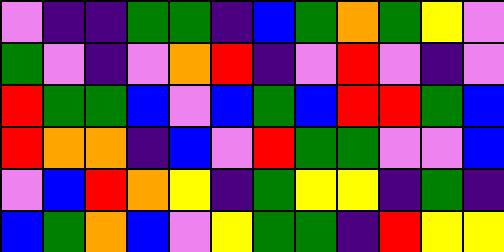[["violet", "indigo", "indigo", "green", "green", "indigo", "blue", "green", "orange", "green", "yellow", "violet"], ["green", "violet", "indigo", "violet", "orange", "red", "indigo", "violet", "red", "violet", "indigo", "violet"], ["red", "green", "green", "blue", "violet", "blue", "green", "blue", "red", "red", "green", "blue"], ["red", "orange", "orange", "indigo", "blue", "violet", "red", "green", "green", "violet", "violet", "blue"], ["violet", "blue", "red", "orange", "yellow", "indigo", "green", "yellow", "yellow", "indigo", "green", "indigo"], ["blue", "green", "orange", "blue", "violet", "yellow", "green", "green", "indigo", "red", "yellow", "yellow"]]